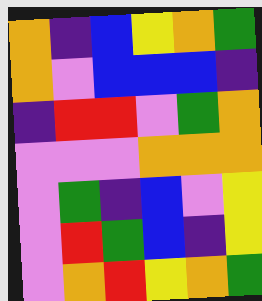[["orange", "indigo", "blue", "yellow", "orange", "green"], ["orange", "violet", "blue", "blue", "blue", "indigo"], ["indigo", "red", "red", "violet", "green", "orange"], ["violet", "violet", "violet", "orange", "orange", "orange"], ["violet", "green", "indigo", "blue", "violet", "yellow"], ["violet", "red", "green", "blue", "indigo", "yellow"], ["violet", "orange", "red", "yellow", "orange", "green"]]